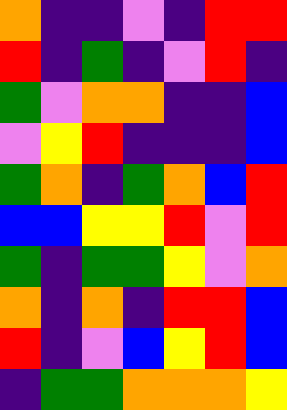[["orange", "indigo", "indigo", "violet", "indigo", "red", "red"], ["red", "indigo", "green", "indigo", "violet", "red", "indigo"], ["green", "violet", "orange", "orange", "indigo", "indigo", "blue"], ["violet", "yellow", "red", "indigo", "indigo", "indigo", "blue"], ["green", "orange", "indigo", "green", "orange", "blue", "red"], ["blue", "blue", "yellow", "yellow", "red", "violet", "red"], ["green", "indigo", "green", "green", "yellow", "violet", "orange"], ["orange", "indigo", "orange", "indigo", "red", "red", "blue"], ["red", "indigo", "violet", "blue", "yellow", "red", "blue"], ["indigo", "green", "green", "orange", "orange", "orange", "yellow"]]